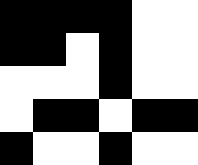[["black", "black", "black", "black", "white", "white"], ["black", "black", "white", "black", "white", "white"], ["white", "white", "white", "black", "white", "white"], ["white", "black", "black", "white", "black", "black"], ["black", "white", "white", "black", "white", "white"]]